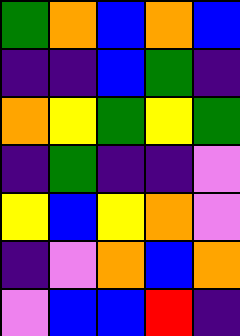[["green", "orange", "blue", "orange", "blue"], ["indigo", "indigo", "blue", "green", "indigo"], ["orange", "yellow", "green", "yellow", "green"], ["indigo", "green", "indigo", "indigo", "violet"], ["yellow", "blue", "yellow", "orange", "violet"], ["indigo", "violet", "orange", "blue", "orange"], ["violet", "blue", "blue", "red", "indigo"]]